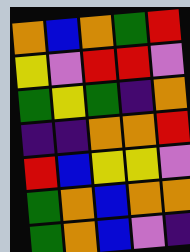[["orange", "blue", "orange", "green", "red"], ["yellow", "violet", "red", "red", "violet"], ["green", "yellow", "green", "indigo", "orange"], ["indigo", "indigo", "orange", "orange", "red"], ["red", "blue", "yellow", "yellow", "violet"], ["green", "orange", "blue", "orange", "orange"], ["green", "orange", "blue", "violet", "indigo"]]